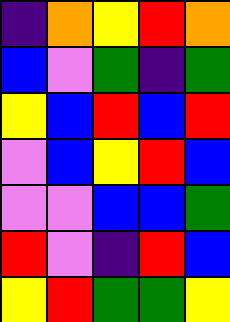[["indigo", "orange", "yellow", "red", "orange"], ["blue", "violet", "green", "indigo", "green"], ["yellow", "blue", "red", "blue", "red"], ["violet", "blue", "yellow", "red", "blue"], ["violet", "violet", "blue", "blue", "green"], ["red", "violet", "indigo", "red", "blue"], ["yellow", "red", "green", "green", "yellow"]]